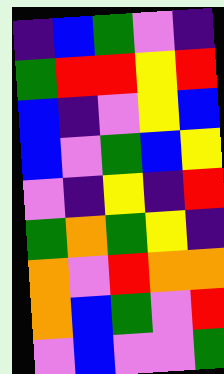[["indigo", "blue", "green", "violet", "indigo"], ["green", "red", "red", "yellow", "red"], ["blue", "indigo", "violet", "yellow", "blue"], ["blue", "violet", "green", "blue", "yellow"], ["violet", "indigo", "yellow", "indigo", "red"], ["green", "orange", "green", "yellow", "indigo"], ["orange", "violet", "red", "orange", "orange"], ["orange", "blue", "green", "violet", "red"], ["violet", "blue", "violet", "violet", "green"]]